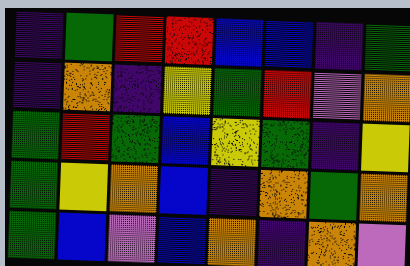[["indigo", "green", "red", "red", "blue", "blue", "indigo", "green"], ["indigo", "orange", "indigo", "yellow", "green", "red", "violet", "orange"], ["green", "red", "green", "blue", "yellow", "green", "indigo", "yellow"], ["green", "yellow", "orange", "blue", "indigo", "orange", "green", "orange"], ["green", "blue", "violet", "blue", "orange", "indigo", "orange", "violet"]]